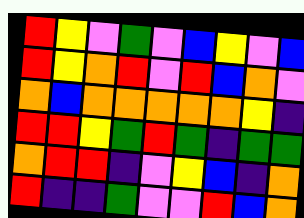[["red", "yellow", "violet", "green", "violet", "blue", "yellow", "violet", "blue"], ["red", "yellow", "orange", "red", "violet", "red", "blue", "orange", "violet"], ["orange", "blue", "orange", "orange", "orange", "orange", "orange", "yellow", "indigo"], ["red", "red", "yellow", "green", "red", "green", "indigo", "green", "green"], ["orange", "red", "red", "indigo", "violet", "yellow", "blue", "indigo", "orange"], ["red", "indigo", "indigo", "green", "violet", "violet", "red", "blue", "orange"]]